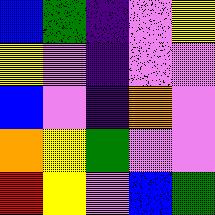[["blue", "green", "indigo", "violet", "yellow"], ["yellow", "violet", "indigo", "violet", "violet"], ["blue", "violet", "indigo", "orange", "violet"], ["orange", "yellow", "green", "violet", "violet"], ["red", "yellow", "violet", "blue", "green"]]